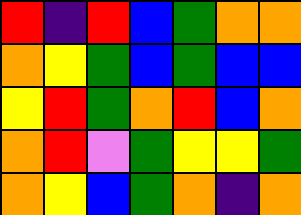[["red", "indigo", "red", "blue", "green", "orange", "orange"], ["orange", "yellow", "green", "blue", "green", "blue", "blue"], ["yellow", "red", "green", "orange", "red", "blue", "orange"], ["orange", "red", "violet", "green", "yellow", "yellow", "green"], ["orange", "yellow", "blue", "green", "orange", "indigo", "orange"]]